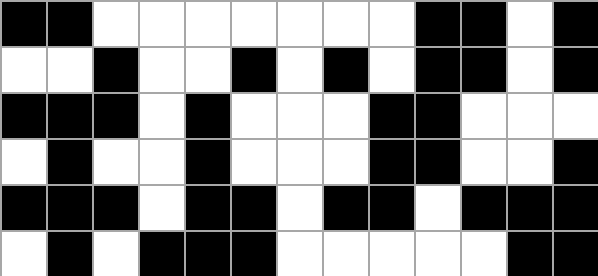[["black", "black", "white", "white", "white", "white", "white", "white", "white", "black", "black", "white", "black"], ["white", "white", "black", "white", "white", "black", "white", "black", "white", "black", "black", "white", "black"], ["black", "black", "black", "white", "black", "white", "white", "white", "black", "black", "white", "white", "white"], ["white", "black", "white", "white", "black", "white", "white", "white", "black", "black", "white", "white", "black"], ["black", "black", "black", "white", "black", "black", "white", "black", "black", "white", "black", "black", "black"], ["white", "black", "white", "black", "black", "black", "white", "white", "white", "white", "white", "black", "black"]]